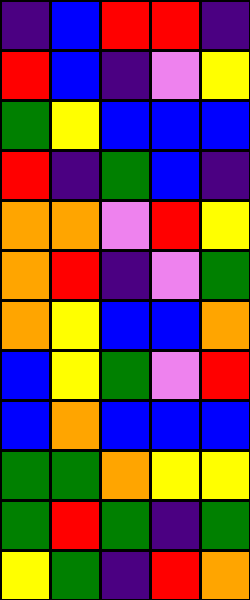[["indigo", "blue", "red", "red", "indigo"], ["red", "blue", "indigo", "violet", "yellow"], ["green", "yellow", "blue", "blue", "blue"], ["red", "indigo", "green", "blue", "indigo"], ["orange", "orange", "violet", "red", "yellow"], ["orange", "red", "indigo", "violet", "green"], ["orange", "yellow", "blue", "blue", "orange"], ["blue", "yellow", "green", "violet", "red"], ["blue", "orange", "blue", "blue", "blue"], ["green", "green", "orange", "yellow", "yellow"], ["green", "red", "green", "indigo", "green"], ["yellow", "green", "indigo", "red", "orange"]]